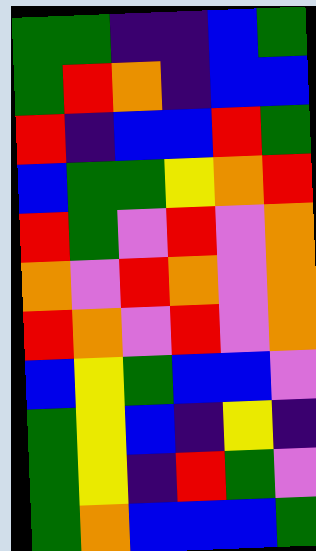[["green", "green", "indigo", "indigo", "blue", "green"], ["green", "red", "orange", "indigo", "blue", "blue"], ["red", "indigo", "blue", "blue", "red", "green"], ["blue", "green", "green", "yellow", "orange", "red"], ["red", "green", "violet", "red", "violet", "orange"], ["orange", "violet", "red", "orange", "violet", "orange"], ["red", "orange", "violet", "red", "violet", "orange"], ["blue", "yellow", "green", "blue", "blue", "violet"], ["green", "yellow", "blue", "indigo", "yellow", "indigo"], ["green", "yellow", "indigo", "red", "green", "violet"], ["green", "orange", "blue", "blue", "blue", "green"]]